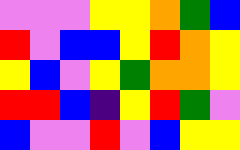[["violet", "violet", "violet", "yellow", "yellow", "orange", "green", "blue"], ["red", "violet", "blue", "blue", "yellow", "red", "orange", "yellow"], ["yellow", "blue", "violet", "yellow", "green", "orange", "orange", "yellow"], ["red", "red", "blue", "indigo", "yellow", "red", "green", "violet"], ["blue", "violet", "violet", "red", "violet", "blue", "yellow", "yellow"]]